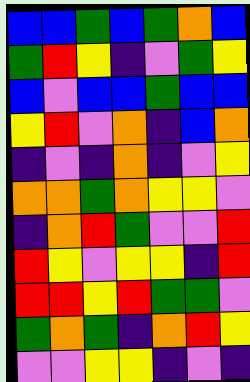[["blue", "blue", "green", "blue", "green", "orange", "blue"], ["green", "red", "yellow", "indigo", "violet", "green", "yellow"], ["blue", "violet", "blue", "blue", "green", "blue", "blue"], ["yellow", "red", "violet", "orange", "indigo", "blue", "orange"], ["indigo", "violet", "indigo", "orange", "indigo", "violet", "yellow"], ["orange", "orange", "green", "orange", "yellow", "yellow", "violet"], ["indigo", "orange", "red", "green", "violet", "violet", "red"], ["red", "yellow", "violet", "yellow", "yellow", "indigo", "red"], ["red", "red", "yellow", "red", "green", "green", "violet"], ["green", "orange", "green", "indigo", "orange", "red", "yellow"], ["violet", "violet", "yellow", "yellow", "indigo", "violet", "indigo"]]